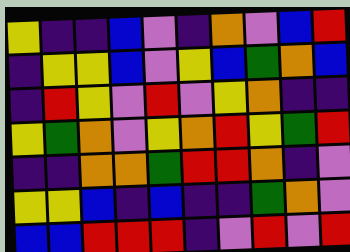[["yellow", "indigo", "indigo", "blue", "violet", "indigo", "orange", "violet", "blue", "red"], ["indigo", "yellow", "yellow", "blue", "violet", "yellow", "blue", "green", "orange", "blue"], ["indigo", "red", "yellow", "violet", "red", "violet", "yellow", "orange", "indigo", "indigo"], ["yellow", "green", "orange", "violet", "yellow", "orange", "red", "yellow", "green", "red"], ["indigo", "indigo", "orange", "orange", "green", "red", "red", "orange", "indigo", "violet"], ["yellow", "yellow", "blue", "indigo", "blue", "indigo", "indigo", "green", "orange", "violet"], ["blue", "blue", "red", "red", "red", "indigo", "violet", "red", "violet", "red"]]